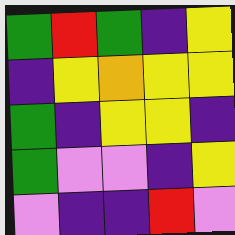[["green", "red", "green", "indigo", "yellow"], ["indigo", "yellow", "orange", "yellow", "yellow"], ["green", "indigo", "yellow", "yellow", "indigo"], ["green", "violet", "violet", "indigo", "yellow"], ["violet", "indigo", "indigo", "red", "violet"]]